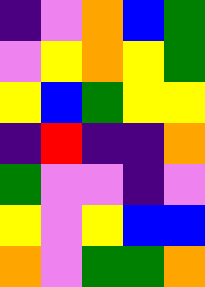[["indigo", "violet", "orange", "blue", "green"], ["violet", "yellow", "orange", "yellow", "green"], ["yellow", "blue", "green", "yellow", "yellow"], ["indigo", "red", "indigo", "indigo", "orange"], ["green", "violet", "violet", "indigo", "violet"], ["yellow", "violet", "yellow", "blue", "blue"], ["orange", "violet", "green", "green", "orange"]]